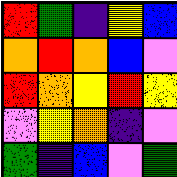[["red", "green", "indigo", "yellow", "blue"], ["orange", "red", "orange", "blue", "violet"], ["red", "orange", "yellow", "red", "yellow"], ["violet", "yellow", "orange", "indigo", "violet"], ["green", "indigo", "blue", "violet", "green"]]